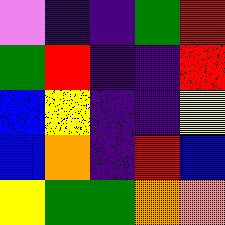[["violet", "indigo", "indigo", "green", "red"], ["green", "red", "indigo", "indigo", "red"], ["blue", "yellow", "indigo", "indigo", "yellow"], ["blue", "orange", "indigo", "red", "blue"], ["yellow", "green", "green", "orange", "orange"]]